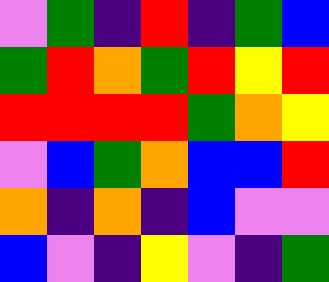[["violet", "green", "indigo", "red", "indigo", "green", "blue"], ["green", "red", "orange", "green", "red", "yellow", "red"], ["red", "red", "red", "red", "green", "orange", "yellow"], ["violet", "blue", "green", "orange", "blue", "blue", "red"], ["orange", "indigo", "orange", "indigo", "blue", "violet", "violet"], ["blue", "violet", "indigo", "yellow", "violet", "indigo", "green"]]